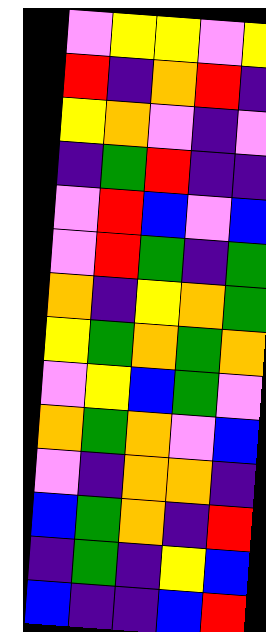[["violet", "yellow", "yellow", "violet", "yellow"], ["red", "indigo", "orange", "red", "indigo"], ["yellow", "orange", "violet", "indigo", "violet"], ["indigo", "green", "red", "indigo", "indigo"], ["violet", "red", "blue", "violet", "blue"], ["violet", "red", "green", "indigo", "green"], ["orange", "indigo", "yellow", "orange", "green"], ["yellow", "green", "orange", "green", "orange"], ["violet", "yellow", "blue", "green", "violet"], ["orange", "green", "orange", "violet", "blue"], ["violet", "indigo", "orange", "orange", "indigo"], ["blue", "green", "orange", "indigo", "red"], ["indigo", "green", "indigo", "yellow", "blue"], ["blue", "indigo", "indigo", "blue", "red"]]